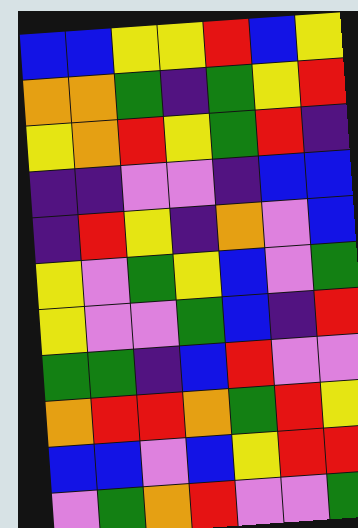[["blue", "blue", "yellow", "yellow", "red", "blue", "yellow"], ["orange", "orange", "green", "indigo", "green", "yellow", "red"], ["yellow", "orange", "red", "yellow", "green", "red", "indigo"], ["indigo", "indigo", "violet", "violet", "indigo", "blue", "blue"], ["indigo", "red", "yellow", "indigo", "orange", "violet", "blue"], ["yellow", "violet", "green", "yellow", "blue", "violet", "green"], ["yellow", "violet", "violet", "green", "blue", "indigo", "red"], ["green", "green", "indigo", "blue", "red", "violet", "violet"], ["orange", "red", "red", "orange", "green", "red", "yellow"], ["blue", "blue", "violet", "blue", "yellow", "red", "red"], ["violet", "green", "orange", "red", "violet", "violet", "green"]]